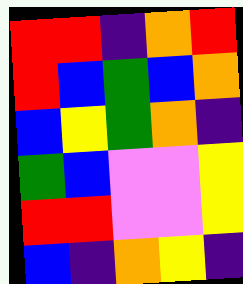[["red", "red", "indigo", "orange", "red"], ["red", "blue", "green", "blue", "orange"], ["blue", "yellow", "green", "orange", "indigo"], ["green", "blue", "violet", "violet", "yellow"], ["red", "red", "violet", "violet", "yellow"], ["blue", "indigo", "orange", "yellow", "indigo"]]